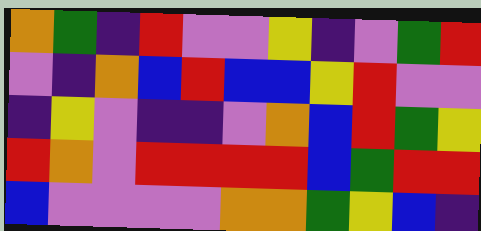[["orange", "green", "indigo", "red", "violet", "violet", "yellow", "indigo", "violet", "green", "red"], ["violet", "indigo", "orange", "blue", "red", "blue", "blue", "yellow", "red", "violet", "violet"], ["indigo", "yellow", "violet", "indigo", "indigo", "violet", "orange", "blue", "red", "green", "yellow"], ["red", "orange", "violet", "red", "red", "red", "red", "blue", "green", "red", "red"], ["blue", "violet", "violet", "violet", "violet", "orange", "orange", "green", "yellow", "blue", "indigo"]]